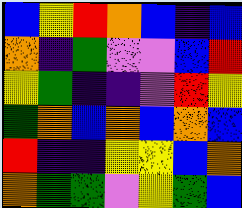[["blue", "yellow", "red", "orange", "blue", "indigo", "blue"], ["orange", "indigo", "green", "violet", "violet", "blue", "red"], ["yellow", "green", "indigo", "indigo", "violet", "red", "yellow"], ["green", "orange", "blue", "orange", "blue", "orange", "blue"], ["red", "indigo", "indigo", "yellow", "yellow", "blue", "orange"], ["orange", "green", "green", "violet", "yellow", "green", "blue"]]